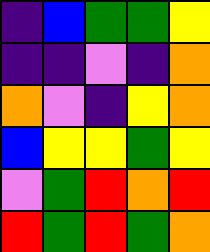[["indigo", "blue", "green", "green", "yellow"], ["indigo", "indigo", "violet", "indigo", "orange"], ["orange", "violet", "indigo", "yellow", "orange"], ["blue", "yellow", "yellow", "green", "yellow"], ["violet", "green", "red", "orange", "red"], ["red", "green", "red", "green", "orange"]]